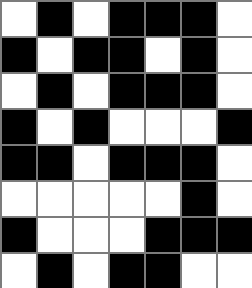[["white", "black", "white", "black", "black", "black", "white"], ["black", "white", "black", "black", "white", "black", "white"], ["white", "black", "white", "black", "black", "black", "white"], ["black", "white", "black", "white", "white", "white", "black"], ["black", "black", "white", "black", "black", "black", "white"], ["white", "white", "white", "white", "white", "black", "white"], ["black", "white", "white", "white", "black", "black", "black"], ["white", "black", "white", "black", "black", "white", "white"]]